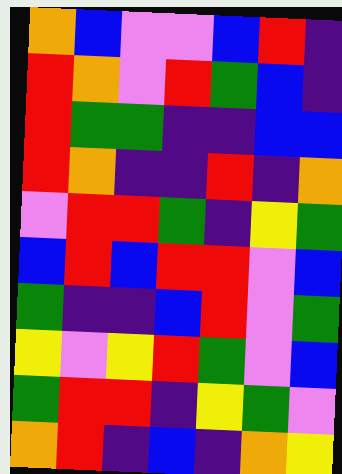[["orange", "blue", "violet", "violet", "blue", "red", "indigo"], ["red", "orange", "violet", "red", "green", "blue", "indigo"], ["red", "green", "green", "indigo", "indigo", "blue", "blue"], ["red", "orange", "indigo", "indigo", "red", "indigo", "orange"], ["violet", "red", "red", "green", "indigo", "yellow", "green"], ["blue", "red", "blue", "red", "red", "violet", "blue"], ["green", "indigo", "indigo", "blue", "red", "violet", "green"], ["yellow", "violet", "yellow", "red", "green", "violet", "blue"], ["green", "red", "red", "indigo", "yellow", "green", "violet"], ["orange", "red", "indigo", "blue", "indigo", "orange", "yellow"]]